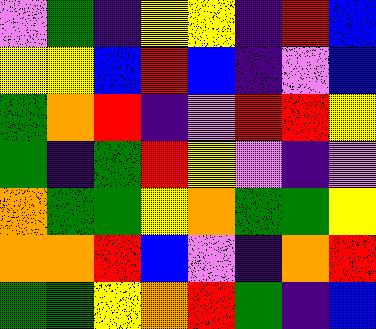[["violet", "green", "indigo", "yellow", "yellow", "indigo", "red", "blue"], ["yellow", "yellow", "blue", "red", "blue", "indigo", "violet", "blue"], ["green", "orange", "red", "indigo", "violet", "red", "red", "yellow"], ["green", "indigo", "green", "red", "yellow", "violet", "indigo", "violet"], ["orange", "green", "green", "yellow", "orange", "green", "green", "yellow"], ["orange", "orange", "red", "blue", "violet", "indigo", "orange", "red"], ["green", "green", "yellow", "orange", "red", "green", "indigo", "blue"]]